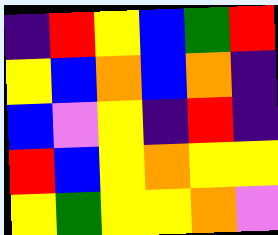[["indigo", "red", "yellow", "blue", "green", "red"], ["yellow", "blue", "orange", "blue", "orange", "indigo"], ["blue", "violet", "yellow", "indigo", "red", "indigo"], ["red", "blue", "yellow", "orange", "yellow", "yellow"], ["yellow", "green", "yellow", "yellow", "orange", "violet"]]